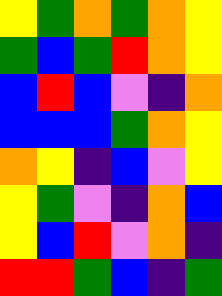[["yellow", "green", "orange", "green", "orange", "yellow"], ["green", "blue", "green", "red", "orange", "yellow"], ["blue", "red", "blue", "violet", "indigo", "orange"], ["blue", "blue", "blue", "green", "orange", "yellow"], ["orange", "yellow", "indigo", "blue", "violet", "yellow"], ["yellow", "green", "violet", "indigo", "orange", "blue"], ["yellow", "blue", "red", "violet", "orange", "indigo"], ["red", "red", "green", "blue", "indigo", "green"]]